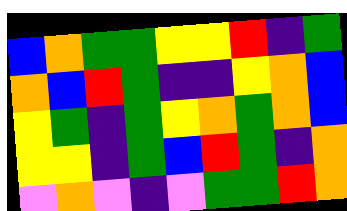[["blue", "orange", "green", "green", "yellow", "yellow", "red", "indigo", "green"], ["orange", "blue", "red", "green", "indigo", "indigo", "yellow", "orange", "blue"], ["yellow", "green", "indigo", "green", "yellow", "orange", "green", "orange", "blue"], ["yellow", "yellow", "indigo", "green", "blue", "red", "green", "indigo", "orange"], ["violet", "orange", "violet", "indigo", "violet", "green", "green", "red", "orange"]]